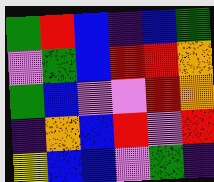[["green", "red", "blue", "indigo", "blue", "green"], ["violet", "green", "blue", "red", "red", "orange"], ["green", "blue", "violet", "violet", "red", "orange"], ["indigo", "orange", "blue", "red", "violet", "red"], ["yellow", "blue", "blue", "violet", "green", "indigo"]]